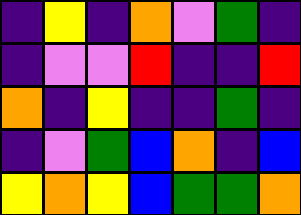[["indigo", "yellow", "indigo", "orange", "violet", "green", "indigo"], ["indigo", "violet", "violet", "red", "indigo", "indigo", "red"], ["orange", "indigo", "yellow", "indigo", "indigo", "green", "indigo"], ["indigo", "violet", "green", "blue", "orange", "indigo", "blue"], ["yellow", "orange", "yellow", "blue", "green", "green", "orange"]]